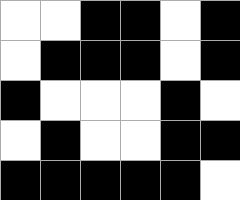[["white", "white", "black", "black", "white", "black"], ["white", "black", "black", "black", "white", "black"], ["black", "white", "white", "white", "black", "white"], ["white", "black", "white", "white", "black", "black"], ["black", "black", "black", "black", "black", "white"]]